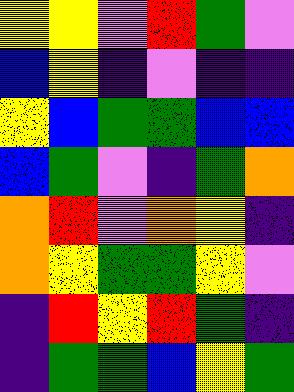[["yellow", "yellow", "violet", "red", "green", "violet"], ["blue", "yellow", "indigo", "violet", "indigo", "indigo"], ["yellow", "blue", "green", "green", "blue", "blue"], ["blue", "green", "violet", "indigo", "green", "orange"], ["orange", "red", "violet", "orange", "yellow", "indigo"], ["orange", "yellow", "green", "green", "yellow", "violet"], ["indigo", "red", "yellow", "red", "green", "indigo"], ["indigo", "green", "green", "blue", "yellow", "green"]]